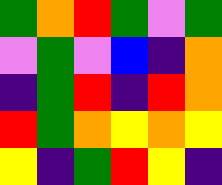[["green", "orange", "red", "green", "violet", "green"], ["violet", "green", "violet", "blue", "indigo", "orange"], ["indigo", "green", "red", "indigo", "red", "orange"], ["red", "green", "orange", "yellow", "orange", "yellow"], ["yellow", "indigo", "green", "red", "yellow", "indigo"]]